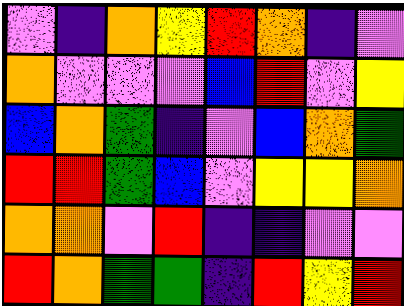[["violet", "indigo", "orange", "yellow", "red", "orange", "indigo", "violet"], ["orange", "violet", "violet", "violet", "blue", "red", "violet", "yellow"], ["blue", "orange", "green", "indigo", "violet", "blue", "orange", "green"], ["red", "red", "green", "blue", "violet", "yellow", "yellow", "orange"], ["orange", "orange", "violet", "red", "indigo", "indigo", "violet", "violet"], ["red", "orange", "green", "green", "indigo", "red", "yellow", "red"]]